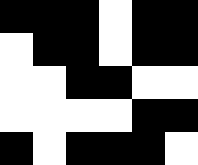[["black", "black", "black", "white", "black", "black"], ["white", "black", "black", "white", "black", "black"], ["white", "white", "black", "black", "white", "white"], ["white", "white", "white", "white", "black", "black"], ["black", "white", "black", "black", "black", "white"]]